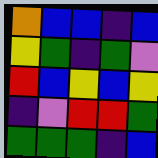[["orange", "blue", "blue", "indigo", "blue"], ["yellow", "green", "indigo", "green", "violet"], ["red", "blue", "yellow", "blue", "yellow"], ["indigo", "violet", "red", "red", "green"], ["green", "green", "green", "indigo", "blue"]]